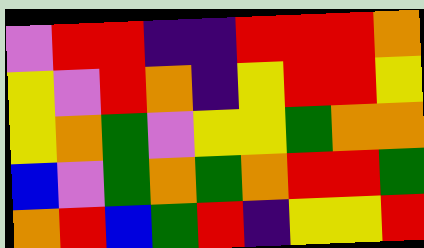[["violet", "red", "red", "indigo", "indigo", "red", "red", "red", "orange"], ["yellow", "violet", "red", "orange", "indigo", "yellow", "red", "red", "yellow"], ["yellow", "orange", "green", "violet", "yellow", "yellow", "green", "orange", "orange"], ["blue", "violet", "green", "orange", "green", "orange", "red", "red", "green"], ["orange", "red", "blue", "green", "red", "indigo", "yellow", "yellow", "red"]]